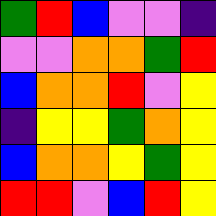[["green", "red", "blue", "violet", "violet", "indigo"], ["violet", "violet", "orange", "orange", "green", "red"], ["blue", "orange", "orange", "red", "violet", "yellow"], ["indigo", "yellow", "yellow", "green", "orange", "yellow"], ["blue", "orange", "orange", "yellow", "green", "yellow"], ["red", "red", "violet", "blue", "red", "yellow"]]